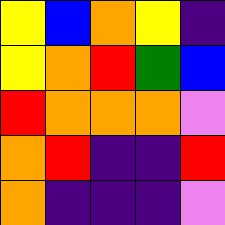[["yellow", "blue", "orange", "yellow", "indigo"], ["yellow", "orange", "red", "green", "blue"], ["red", "orange", "orange", "orange", "violet"], ["orange", "red", "indigo", "indigo", "red"], ["orange", "indigo", "indigo", "indigo", "violet"]]